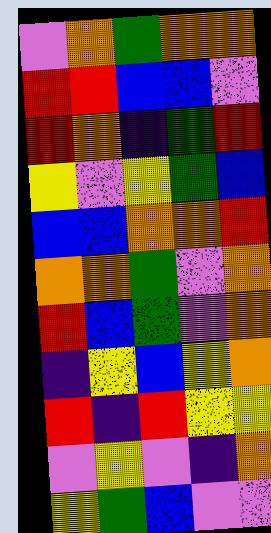[["violet", "orange", "green", "orange", "orange"], ["red", "red", "blue", "blue", "violet"], ["red", "orange", "indigo", "green", "red"], ["yellow", "violet", "yellow", "green", "blue"], ["blue", "blue", "orange", "orange", "red"], ["orange", "orange", "green", "violet", "orange"], ["red", "blue", "green", "violet", "orange"], ["indigo", "yellow", "blue", "yellow", "orange"], ["red", "indigo", "red", "yellow", "yellow"], ["violet", "yellow", "violet", "indigo", "orange"], ["yellow", "green", "blue", "violet", "violet"]]